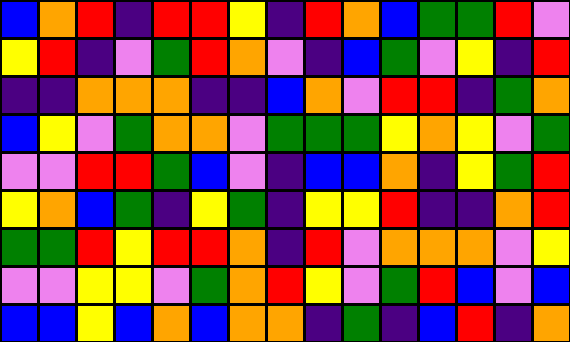[["blue", "orange", "red", "indigo", "red", "red", "yellow", "indigo", "red", "orange", "blue", "green", "green", "red", "violet"], ["yellow", "red", "indigo", "violet", "green", "red", "orange", "violet", "indigo", "blue", "green", "violet", "yellow", "indigo", "red"], ["indigo", "indigo", "orange", "orange", "orange", "indigo", "indigo", "blue", "orange", "violet", "red", "red", "indigo", "green", "orange"], ["blue", "yellow", "violet", "green", "orange", "orange", "violet", "green", "green", "green", "yellow", "orange", "yellow", "violet", "green"], ["violet", "violet", "red", "red", "green", "blue", "violet", "indigo", "blue", "blue", "orange", "indigo", "yellow", "green", "red"], ["yellow", "orange", "blue", "green", "indigo", "yellow", "green", "indigo", "yellow", "yellow", "red", "indigo", "indigo", "orange", "red"], ["green", "green", "red", "yellow", "red", "red", "orange", "indigo", "red", "violet", "orange", "orange", "orange", "violet", "yellow"], ["violet", "violet", "yellow", "yellow", "violet", "green", "orange", "red", "yellow", "violet", "green", "red", "blue", "violet", "blue"], ["blue", "blue", "yellow", "blue", "orange", "blue", "orange", "orange", "indigo", "green", "indigo", "blue", "red", "indigo", "orange"]]